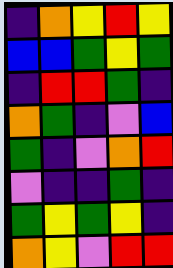[["indigo", "orange", "yellow", "red", "yellow"], ["blue", "blue", "green", "yellow", "green"], ["indigo", "red", "red", "green", "indigo"], ["orange", "green", "indigo", "violet", "blue"], ["green", "indigo", "violet", "orange", "red"], ["violet", "indigo", "indigo", "green", "indigo"], ["green", "yellow", "green", "yellow", "indigo"], ["orange", "yellow", "violet", "red", "red"]]